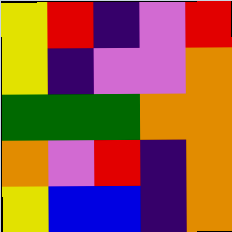[["yellow", "red", "indigo", "violet", "red"], ["yellow", "indigo", "violet", "violet", "orange"], ["green", "green", "green", "orange", "orange"], ["orange", "violet", "red", "indigo", "orange"], ["yellow", "blue", "blue", "indigo", "orange"]]